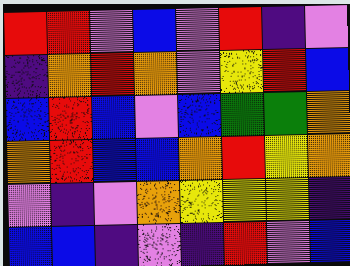[["red", "red", "violet", "blue", "violet", "red", "indigo", "violet"], ["indigo", "orange", "red", "orange", "violet", "yellow", "red", "blue"], ["blue", "red", "blue", "violet", "blue", "green", "green", "orange"], ["orange", "red", "blue", "blue", "orange", "red", "yellow", "orange"], ["violet", "indigo", "violet", "orange", "yellow", "yellow", "yellow", "indigo"], ["blue", "blue", "indigo", "violet", "indigo", "red", "violet", "blue"]]